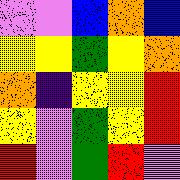[["violet", "violet", "blue", "orange", "blue"], ["yellow", "yellow", "green", "yellow", "orange"], ["orange", "indigo", "yellow", "yellow", "red"], ["yellow", "violet", "green", "yellow", "red"], ["red", "violet", "green", "red", "violet"]]